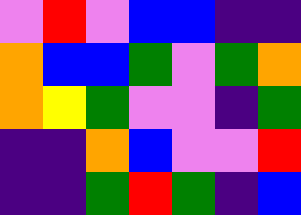[["violet", "red", "violet", "blue", "blue", "indigo", "indigo"], ["orange", "blue", "blue", "green", "violet", "green", "orange"], ["orange", "yellow", "green", "violet", "violet", "indigo", "green"], ["indigo", "indigo", "orange", "blue", "violet", "violet", "red"], ["indigo", "indigo", "green", "red", "green", "indigo", "blue"]]